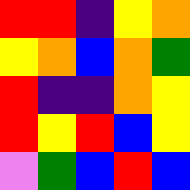[["red", "red", "indigo", "yellow", "orange"], ["yellow", "orange", "blue", "orange", "green"], ["red", "indigo", "indigo", "orange", "yellow"], ["red", "yellow", "red", "blue", "yellow"], ["violet", "green", "blue", "red", "blue"]]